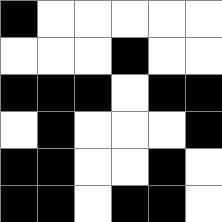[["black", "white", "white", "white", "white", "white"], ["white", "white", "white", "black", "white", "white"], ["black", "black", "black", "white", "black", "black"], ["white", "black", "white", "white", "white", "black"], ["black", "black", "white", "white", "black", "white"], ["black", "black", "white", "black", "black", "white"]]